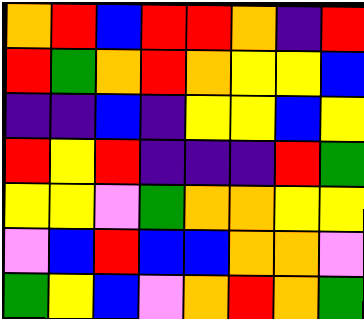[["orange", "red", "blue", "red", "red", "orange", "indigo", "red"], ["red", "green", "orange", "red", "orange", "yellow", "yellow", "blue"], ["indigo", "indigo", "blue", "indigo", "yellow", "yellow", "blue", "yellow"], ["red", "yellow", "red", "indigo", "indigo", "indigo", "red", "green"], ["yellow", "yellow", "violet", "green", "orange", "orange", "yellow", "yellow"], ["violet", "blue", "red", "blue", "blue", "orange", "orange", "violet"], ["green", "yellow", "blue", "violet", "orange", "red", "orange", "green"]]